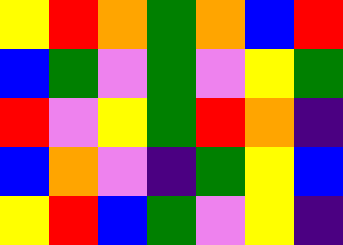[["yellow", "red", "orange", "green", "orange", "blue", "red"], ["blue", "green", "violet", "green", "violet", "yellow", "green"], ["red", "violet", "yellow", "green", "red", "orange", "indigo"], ["blue", "orange", "violet", "indigo", "green", "yellow", "blue"], ["yellow", "red", "blue", "green", "violet", "yellow", "indigo"]]